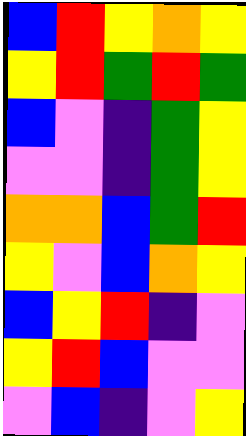[["blue", "red", "yellow", "orange", "yellow"], ["yellow", "red", "green", "red", "green"], ["blue", "violet", "indigo", "green", "yellow"], ["violet", "violet", "indigo", "green", "yellow"], ["orange", "orange", "blue", "green", "red"], ["yellow", "violet", "blue", "orange", "yellow"], ["blue", "yellow", "red", "indigo", "violet"], ["yellow", "red", "blue", "violet", "violet"], ["violet", "blue", "indigo", "violet", "yellow"]]